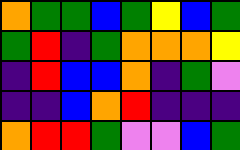[["orange", "green", "green", "blue", "green", "yellow", "blue", "green"], ["green", "red", "indigo", "green", "orange", "orange", "orange", "yellow"], ["indigo", "red", "blue", "blue", "orange", "indigo", "green", "violet"], ["indigo", "indigo", "blue", "orange", "red", "indigo", "indigo", "indigo"], ["orange", "red", "red", "green", "violet", "violet", "blue", "green"]]